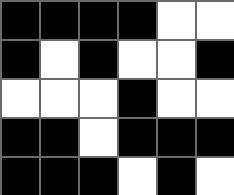[["black", "black", "black", "black", "white", "white"], ["black", "white", "black", "white", "white", "black"], ["white", "white", "white", "black", "white", "white"], ["black", "black", "white", "black", "black", "black"], ["black", "black", "black", "white", "black", "white"]]